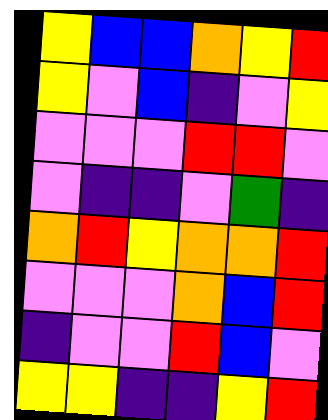[["yellow", "blue", "blue", "orange", "yellow", "red"], ["yellow", "violet", "blue", "indigo", "violet", "yellow"], ["violet", "violet", "violet", "red", "red", "violet"], ["violet", "indigo", "indigo", "violet", "green", "indigo"], ["orange", "red", "yellow", "orange", "orange", "red"], ["violet", "violet", "violet", "orange", "blue", "red"], ["indigo", "violet", "violet", "red", "blue", "violet"], ["yellow", "yellow", "indigo", "indigo", "yellow", "red"]]